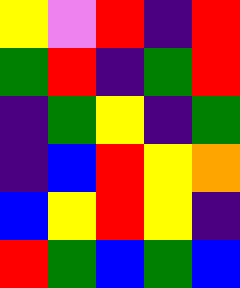[["yellow", "violet", "red", "indigo", "red"], ["green", "red", "indigo", "green", "red"], ["indigo", "green", "yellow", "indigo", "green"], ["indigo", "blue", "red", "yellow", "orange"], ["blue", "yellow", "red", "yellow", "indigo"], ["red", "green", "blue", "green", "blue"]]